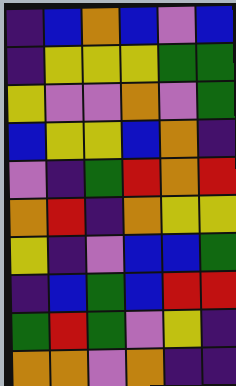[["indigo", "blue", "orange", "blue", "violet", "blue"], ["indigo", "yellow", "yellow", "yellow", "green", "green"], ["yellow", "violet", "violet", "orange", "violet", "green"], ["blue", "yellow", "yellow", "blue", "orange", "indigo"], ["violet", "indigo", "green", "red", "orange", "red"], ["orange", "red", "indigo", "orange", "yellow", "yellow"], ["yellow", "indigo", "violet", "blue", "blue", "green"], ["indigo", "blue", "green", "blue", "red", "red"], ["green", "red", "green", "violet", "yellow", "indigo"], ["orange", "orange", "violet", "orange", "indigo", "indigo"]]